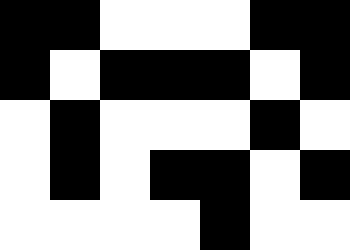[["black", "black", "white", "white", "white", "black", "black"], ["black", "white", "black", "black", "black", "white", "black"], ["white", "black", "white", "white", "white", "black", "white"], ["white", "black", "white", "black", "black", "white", "black"], ["white", "white", "white", "white", "black", "white", "white"]]